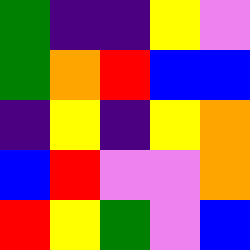[["green", "indigo", "indigo", "yellow", "violet"], ["green", "orange", "red", "blue", "blue"], ["indigo", "yellow", "indigo", "yellow", "orange"], ["blue", "red", "violet", "violet", "orange"], ["red", "yellow", "green", "violet", "blue"]]